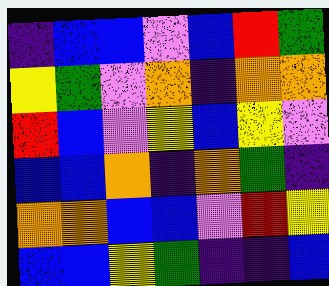[["indigo", "blue", "blue", "violet", "blue", "red", "green"], ["yellow", "green", "violet", "orange", "indigo", "orange", "orange"], ["red", "blue", "violet", "yellow", "blue", "yellow", "violet"], ["blue", "blue", "orange", "indigo", "orange", "green", "indigo"], ["orange", "orange", "blue", "blue", "violet", "red", "yellow"], ["blue", "blue", "yellow", "green", "indigo", "indigo", "blue"]]